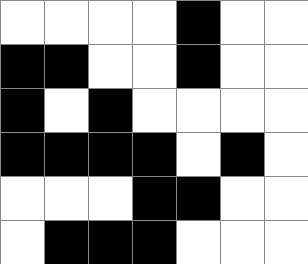[["white", "white", "white", "white", "black", "white", "white"], ["black", "black", "white", "white", "black", "white", "white"], ["black", "white", "black", "white", "white", "white", "white"], ["black", "black", "black", "black", "white", "black", "white"], ["white", "white", "white", "black", "black", "white", "white"], ["white", "black", "black", "black", "white", "white", "white"]]